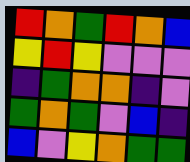[["red", "orange", "green", "red", "orange", "blue"], ["yellow", "red", "yellow", "violet", "violet", "violet"], ["indigo", "green", "orange", "orange", "indigo", "violet"], ["green", "orange", "green", "violet", "blue", "indigo"], ["blue", "violet", "yellow", "orange", "green", "green"]]